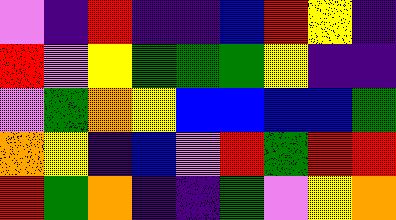[["violet", "indigo", "red", "indigo", "indigo", "blue", "red", "yellow", "indigo"], ["red", "violet", "yellow", "green", "green", "green", "yellow", "indigo", "indigo"], ["violet", "green", "orange", "yellow", "blue", "blue", "blue", "blue", "green"], ["orange", "yellow", "indigo", "blue", "violet", "red", "green", "red", "red"], ["red", "green", "orange", "indigo", "indigo", "green", "violet", "yellow", "orange"]]